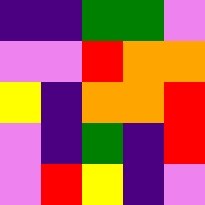[["indigo", "indigo", "green", "green", "violet"], ["violet", "violet", "red", "orange", "orange"], ["yellow", "indigo", "orange", "orange", "red"], ["violet", "indigo", "green", "indigo", "red"], ["violet", "red", "yellow", "indigo", "violet"]]